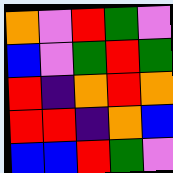[["orange", "violet", "red", "green", "violet"], ["blue", "violet", "green", "red", "green"], ["red", "indigo", "orange", "red", "orange"], ["red", "red", "indigo", "orange", "blue"], ["blue", "blue", "red", "green", "violet"]]